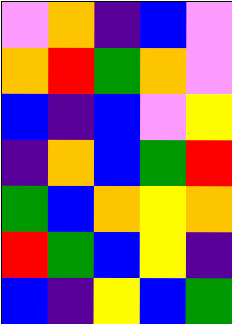[["violet", "orange", "indigo", "blue", "violet"], ["orange", "red", "green", "orange", "violet"], ["blue", "indigo", "blue", "violet", "yellow"], ["indigo", "orange", "blue", "green", "red"], ["green", "blue", "orange", "yellow", "orange"], ["red", "green", "blue", "yellow", "indigo"], ["blue", "indigo", "yellow", "blue", "green"]]